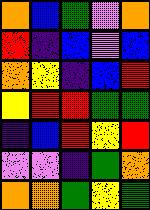[["orange", "blue", "green", "violet", "orange"], ["red", "indigo", "blue", "violet", "blue"], ["orange", "yellow", "indigo", "blue", "red"], ["yellow", "red", "red", "green", "green"], ["indigo", "blue", "red", "yellow", "red"], ["violet", "violet", "indigo", "green", "orange"], ["orange", "orange", "green", "yellow", "green"]]